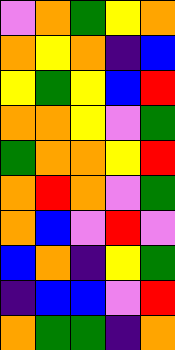[["violet", "orange", "green", "yellow", "orange"], ["orange", "yellow", "orange", "indigo", "blue"], ["yellow", "green", "yellow", "blue", "red"], ["orange", "orange", "yellow", "violet", "green"], ["green", "orange", "orange", "yellow", "red"], ["orange", "red", "orange", "violet", "green"], ["orange", "blue", "violet", "red", "violet"], ["blue", "orange", "indigo", "yellow", "green"], ["indigo", "blue", "blue", "violet", "red"], ["orange", "green", "green", "indigo", "orange"]]